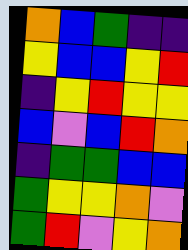[["orange", "blue", "green", "indigo", "indigo"], ["yellow", "blue", "blue", "yellow", "red"], ["indigo", "yellow", "red", "yellow", "yellow"], ["blue", "violet", "blue", "red", "orange"], ["indigo", "green", "green", "blue", "blue"], ["green", "yellow", "yellow", "orange", "violet"], ["green", "red", "violet", "yellow", "orange"]]